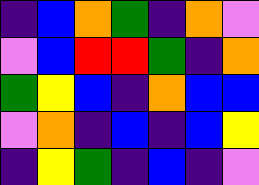[["indigo", "blue", "orange", "green", "indigo", "orange", "violet"], ["violet", "blue", "red", "red", "green", "indigo", "orange"], ["green", "yellow", "blue", "indigo", "orange", "blue", "blue"], ["violet", "orange", "indigo", "blue", "indigo", "blue", "yellow"], ["indigo", "yellow", "green", "indigo", "blue", "indigo", "violet"]]